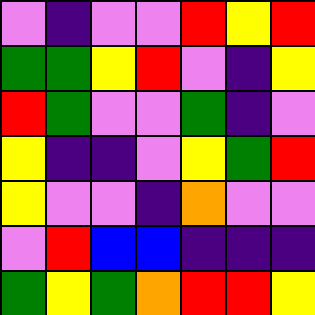[["violet", "indigo", "violet", "violet", "red", "yellow", "red"], ["green", "green", "yellow", "red", "violet", "indigo", "yellow"], ["red", "green", "violet", "violet", "green", "indigo", "violet"], ["yellow", "indigo", "indigo", "violet", "yellow", "green", "red"], ["yellow", "violet", "violet", "indigo", "orange", "violet", "violet"], ["violet", "red", "blue", "blue", "indigo", "indigo", "indigo"], ["green", "yellow", "green", "orange", "red", "red", "yellow"]]